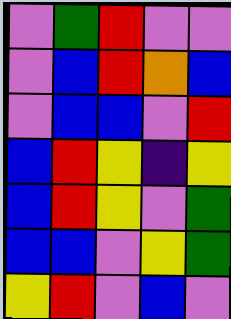[["violet", "green", "red", "violet", "violet"], ["violet", "blue", "red", "orange", "blue"], ["violet", "blue", "blue", "violet", "red"], ["blue", "red", "yellow", "indigo", "yellow"], ["blue", "red", "yellow", "violet", "green"], ["blue", "blue", "violet", "yellow", "green"], ["yellow", "red", "violet", "blue", "violet"]]